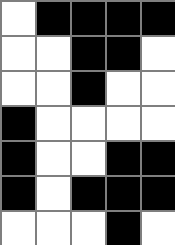[["white", "black", "black", "black", "black"], ["white", "white", "black", "black", "white"], ["white", "white", "black", "white", "white"], ["black", "white", "white", "white", "white"], ["black", "white", "white", "black", "black"], ["black", "white", "black", "black", "black"], ["white", "white", "white", "black", "white"]]